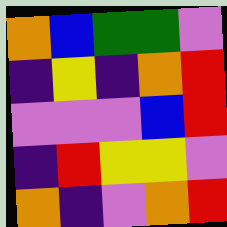[["orange", "blue", "green", "green", "violet"], ["indigo", "yellow", "indigo", "orange", "red"], ["violet", "violet", "violet", "blue", "red"], ["indigo", "red", "yellow", "yellow", "violet"], ["orange", "indigo", "violet", "orange", "red"]]